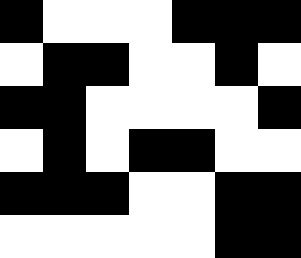[["black", "white", "white", "white", "black", "black", "black"], ["white", "black", "black", "white", "white", "black", "white"], ["black", "black", "white", "white", "white", "white", "black"], ["white", "black", "white", "black", "black", "white", "white"], ["black", "black", "black", "white", "white", "black", "black"], ["white", "white", "white", "white", "white", "black", "black"]]